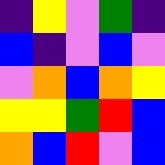[["indigo", "yellow", "violet", "green", "indigo"], ["blue", "indigo", "violet", "blue", "violet"], ["violet", "orange", "blue", "orange", "yellow"], ["yellow", "yellow", "green", "red", "blue"], ["orange", "blue", "red", "violet", "blue"]]